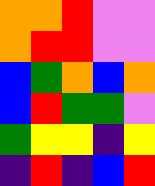[["orange", "orange", "red", "violet", "violet"], ["orange", "red", "red", "violet", "violet"], ["blue", "green", "orange", "blue", "orange"], ["blue", "red", "green", "green", "violet"], ["green", "yellow", "yellow", "indigo", "yellow"], ["indigo", "red", "indigo", "blue", "red"]]